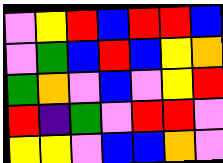[["violet", "yellow", "red", "blue", "red", "red", "blue"], ["violet", "green", "blue", "red", "blue", "yellow", "orange"], ["green", "orange", "violet", "blue", "violet", "yellow", "red"], ["red", "indigo", "green", "violet", "red", "red", "violet"], ["yellow", "yellow", "violet", "blue", "blue", "orange", "violet"]]